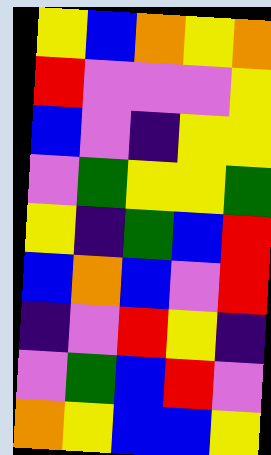[["yellow", "blue", "orange", "yellow", "orange"], ["red", "violet", "violet", "violet", "yellow"], ["blue", "violet", "indigo", "yellow", "yellow"], ["violet", "green", "yellow", "yellow", "green"], ["yellow", "indigo", "green", "blue", "red"], ["blue", "orange", "blue", "violet", "red"], ["indigo", "violet", "red", "yellow", "indigo"], ["violet", "green", "blue", "red", "violet"], ["orange", "yellow", "blue", "blue", "yellow"]]